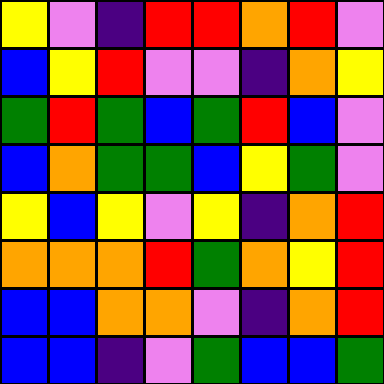[["yellow", "violet", "indigo", "red", "red", "orange", "red", "violet"], ["blue", "yellow", "red", "violet", "violet", "indigo", "orange", "yellow"], ["green", "red", "green", "blue", "green", "red", "blue", "violet"], ["blue", "orange", "green", "green", "blue", "yellow", "green", "violet"], ["yellow", "blue", "yellow", "violet", "yellow", "indigo", "orange", "red"], ["orange", "orange", "orange", "red", "green", "orange", "yellow", "red"], ["blue", "blue", "orange", "orange", "violet", "indigo", "orange", "red"], ["blue", "blue", "indigo", "violet", "green", "blue", "blue", "green"]]